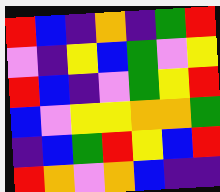[["red", "blue", "indigo", "orange", "indigo", "green", "red"], ["violet", "indigo", "yellow", "blue", "green", "violet", "yellow"], ["red", "blue", "indigo", "violet", "green", "yellow", "red"], ["blue", "violet", "yellow", "yellow", "orange", "orange", "green"], ["indigo", "blue", "green", "red", "yellow", "blue", "red"], ["red", "orange", "violet", "orange", "blue", "indigo", "indigo"]]